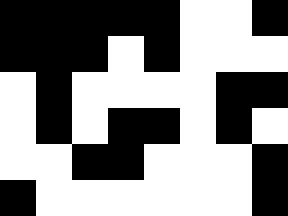[["black", "black", "black", "black", "black", "white", "white", "black"], ["black", "black", "black", "white", "black", "white", "white", "white"], ["white", "black", "white", "white", "white", "white", "black", "black"], ["white", "black", "white", "black", "black", "white", "black", "white"], ["white", "white", "black", "black", "white", "white", "white", "black"], ["black", "white", "white", "white", "white", "white", "white", "black"]]